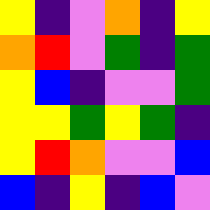[["yellow", "indigo", "violet", "orange", "indigo", "yellow"], ["orange", "red", "violet", "green", "indigo", "green"], ["yellow", "blue", "indigo", "violet", "violet", "green"], ["yellow", "yellow", "green", "yellow", "green", "indigo"], ["yellow", "red", "orange", "violet", "violet", "blue"], ["blue", "indigo", "yellow", "indigo", "blue", "violet"]]